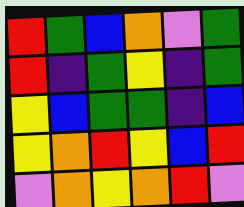[["red", "green", "blue", "orange", "violet", "green"], ["red", "indigo", "green", "yellow", "indigo", "green"], ["yellow", "blue", "green", "green", "indigo", "blue"], ["yellow", "orange", "red", "yellow", "blue", "red"], ["violet", "orange", "yellow", "orange", "red", "violet"]]